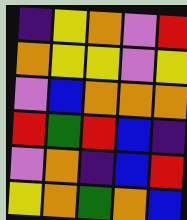[["indigo", "yellow", "orange", "violet", "red"], ["orange", "yellow", "yellow", "violet", "yellow"], ["violet", "blue", "orange", "orange", "orange"], ["red", "green", "red", "blue", "indigo"], ["violet", "orange", "indigo", "blue", "red"], ["yellow", "orange", "green", "orange", "blue"]]